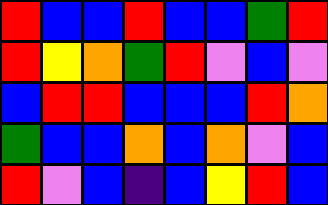[["red", "blue", "blue", "red", "blue", "blue", "green", "red"], ["red", "yellow", "orange", "green", "red", "violet", "blue", "violet"], ["blue", "red", "red", "blue", "blue", "blue", "red", "orange"], ["green", "blue", "blue", "orange", "blue", "orange", "violet", "blue"], ["red", "violet", "blue", "indigo", "blue", "yellow", "red", "blue"]]